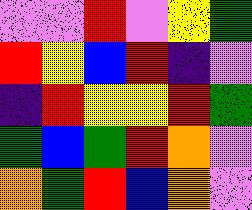[["violet", "violet", "red", "violet", "yellow", "green"], ["red", "yellow", "blue", "red", "indigo", "violet"], ["indigo", "red", "yellow", "yellow", "red", "green"], ["green", "blue", "green", "red", "orange", "violet"], ["orange", "green", "red", "blue", "orange", "violet"]]